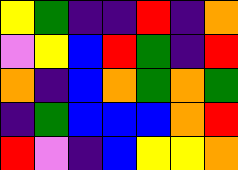[["yellow", "green", "indigo", "indigo", "red", "indigo", "orange"], ["violet", "yellow", "blue", "red", "green", "indigo", "red"], ["orange", "indigo", "blue", "orange", "green", "orange", "green"], ["indigo", "green", "blue", "blue", "blue", "orange", "red"], ["red", "violet", "indigo", "blue", "yellow", "yellow", "orange"]]